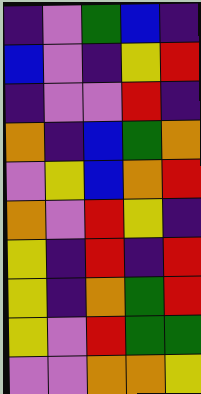[["indigo", "violet", "green", "blue", "indigo"], ["blue", "violet", "indigo", "yellow", "red"], ["indigo", "violet", "violet", "red", "indigo"], ["orange", "indigo", "blue", "green", "orange"], ["violet", "yellow", "blue", "orange", "red"], ["orange", "violet", "red", "yellow", "indigo"], ["yellow", "indigo", "red", "indigo", "red"], ["yellow", "indigo", "orange", "green", "red"], ["yellow", "violet", "red", "green", "green"], ["violet", "violet", "orange", "orange", "yellow"]]